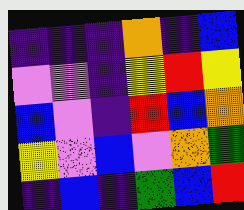[["indigo", "indigo", "indigo", "orange", "indigo", "blue"], ["violet", "violet", "indigo", "yellow", "red", "yellow"], ["blue", "violet", "indigo", "red", "blue", "orange"], ["yellow", "violet", "blue", "violet", "orange", "green"], ["indigo", "blue", "indigo", "green", "blue", "red"]]